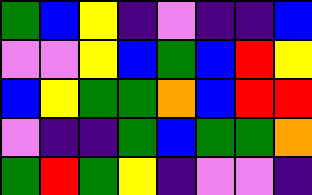[["green", "blue", "yellow", "indigo", "violet", "indigo", "indigo", "blue"], ["violet", "violet", "yellow", "blue", "green", "blue", "red", "yellow"], ["blue", "yellow", "green", "green", "orange", "blue", "red", "red"], ["violet", "indigo", "indigo", "green", "blue", "green", "green", "orange"], ["green", "red", "green", "yellow", "indigo", "violet", "violet", "indigo"]]